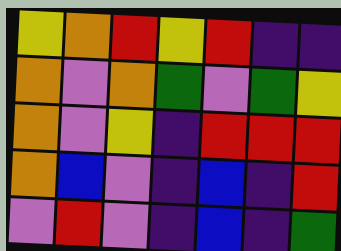[["yellow", "orange", "red", "yellow", "red", "indigo", "indigo"], ["orange", "violet", "orange", "green", "violet", "green", "yellow"], ["orange", "violet", "yellow", "indigo", "red", "red", "red"], ["orange", "blue", "violet", "indigo", "blue", "indigo", "red"], ["violet", "red", "violet", "indigo", "blue", "indigo", "green"]]